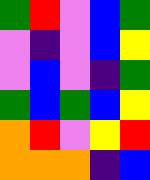[["green", "red", "violet", "blue", "green"], ["violet", "indigo", "violet", "blue", "yellow"], ["violet", "blue", "violet", "indigo", "green"], ["green", "blue", "green", "blue", "yellow"], ["orange", "red", "violet", "yellow", "red"], ["orange", "orange", "orange", "indigo", "blue"]]